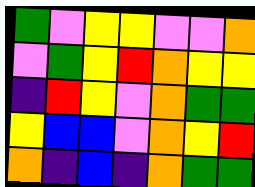[["green", "violet", "yellow", "yellow", "violet", "violet", "orange"], ["violet", "green", "yellow", "red", "orange", "yellow", "yellow"], ["indigo", "red", "yellow", "violet", "orange", "green", "green"], ["yellow", "blue", "blue", "violet", "orange", "yellow", "red"], ["orange", "indigo", "blue", "indigo", "orange", "green", "green"]]